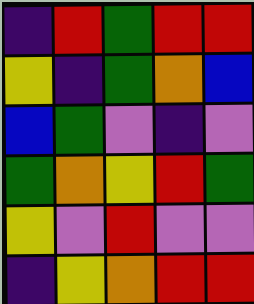[["indigo", "red", "green", "red", "red"], ["yellow", "indigo", "green", "orange", "blue"], ["blue", "green", "violet", "indigo", "violet"], ["green", "orange", "yellow", "red", "green"], ["yellow", "violet", "red", "violet", "violet"], ["indigo", "yellow", "orange", "red", "red"]]